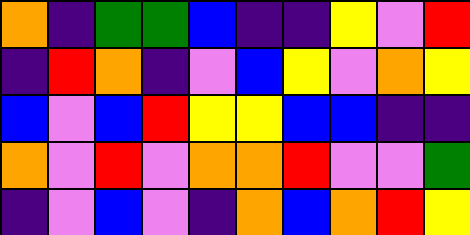[["orange", "indigo", "green", "green", "blue", "indigo", "indigo", "yellow", "violet", "red"], ["indigo", "red", "orange", "indigo", "violet", "blue", "yellow", "violet", "orange", "yellow"], ["blue", "violet", "blue", "red", "yellow", "yellow", "blue", "blue", "indigo", "indigo"], ["orange", "violet", "red", "violet", "orange", "orange", "red", "violet", "violet", "green"], ["indigo", "violet", "blue", "violet", "indigo", "orange", "blue", "orange", "red", "yellow"]]